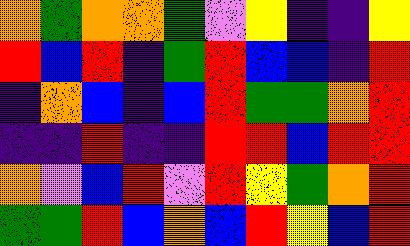[["orange", "green", "orange", "orange", "green", "violet", "yellow", "indigo", "indigo", "yellow"], ["red", "blue", "red", "indigo", "green", "red", "blue", "blue", "indigo", "red"], ["indigo", "orange", "blue", "indigo", "blue", "red", "green", "green", "orange", "red"], ["indigo", "indigo", "red", "indigo", "indigo", "red", "red", "blue", "red", "red"], ["orange", "violet", "blue", "red", "violet", "red", "yellow", "green", "orange", "red"], ["green", "green", "red", "blue", "orange", "blue", "red", "yellow", "blue", "red"]]